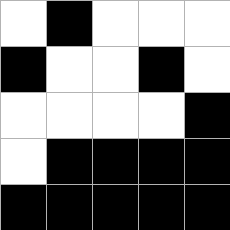[["white", "black", "white", "white", "white"], ["black", "white", "white", "black", "white"], ["white", "white", "white", "white", "black"], ["white", "black", "black", "black", "black"], ["black", "black", "black", "black", "black"]]